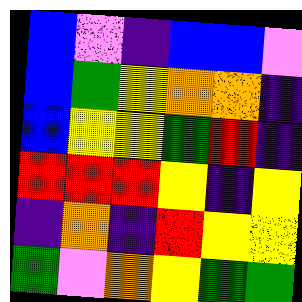[["blue", "violet", "indigo", "blue", "blue", "violet"], ["blue", "green", "yellow", "orange", "orange", "indigo"], ["blue", "yellow", "yellow", "green", "red", "indigo"], ["red", "red", "red", "yellow", "indigo", "yellow"], ["indigo", "orange", "indigo", "red", "yellow", "yellow"], ["green", "violet", "orange", "yellow", "green", "green"]]